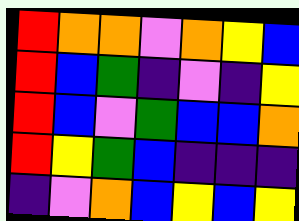[["red", "orange", "orange", "violet", "orange", "yellow", "blue"], ["red", "blue", "green", "indigo", "violet", "indigo", "yellow"], ["red", "blue", "violet", "green", "blue", "blue", "orange"], ["red", "yellow", "green", "blue", "indigo", "indigo", "indigo"], ["indigo", "violet", "orange", "blue", "yellow", "blue", "yellow"]]